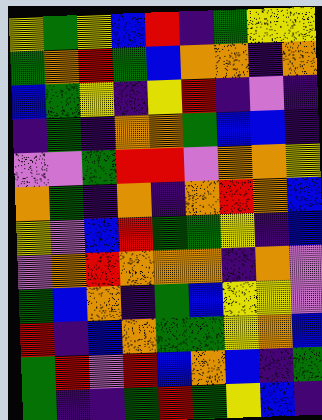[["yellow", "green", "yellow", "blue", "red", "indigo", "green", "yellow", "yellow"], ["green", "orange", "red", "green", "blue", "orange", "orange", "indigo", "orange"], ["blue", "green", "yellow", "indigo", "yellow", "red", "indigo", "violet", "indigo"], ["indigo", "green", "indigo", "orange", "orange", "green", "blue", "blue", "indigo"], ["violet", "violet", "green", "red", "red", "violet", "orange", "orange", "yellow"], ["orange", "green", "indigo", "orange", "indigo", "orange", "red", "orange", "blue"], ["yellow", "violet", "blue", "red", "green", "green", "yellow", "indigo", "blue"], ["violet", "orange", "red", "orange", "orange", "orange", "indigo", "orange", "violet"], ["green", "blue", "orange", "indigo", "green", "blue", "yellow", "yellow", "violet"], ["red", "indigo", "blue", "orange", "green", "green", "yellow", "orange", "blue"], ["green", "red", "violet", "red", "blue", "orange", "blue", "indigo", "green"], ["green", "indigo", "indigo", "green", "red", "green", "yellow", "blue", "indigo"]]